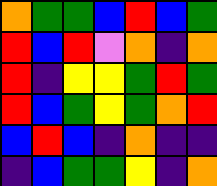[["orange", "green", "green", "blue", "red", "blue", "green"], ["red", "blue", "red", "violet", "orange", "indigo", "orange"], ["red", "indigo", "yellow", "yellow", "green", "red", "green"], ["red", "blue", "green", "yellow", "green", "orange", "red"], ["blue", "red", "blue", "indigo", "orange", "indigo", "indigo"], ["indigo", "blue", "green", "green", "yellow", "indigo", "orange"]]